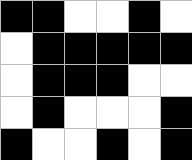[["black", "black", "white", "white", "black", "white"], ["white", "black", "black", "black", "black", "black"], ["white", "black", "black", "black", "white", "white"], ["white", "black", "white", "white", "white", "black"], ["black", "white", "white", "black", "white", "black"]]